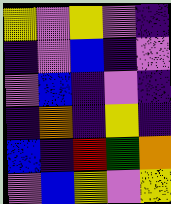[["yellow", "violet", "yellow", "violet", "indigo"], ["indigo", "violet", "blue", "indigo", "violet"], ["violet", "blue", "indigo", "violet", "indigo"], ["indigo", "orange", "indigo", "yellow", "indigo"], ["blue", "indigo", "red", "green", "orange"], ["violet", "blue", "yellow", "violet", "yellow"]]